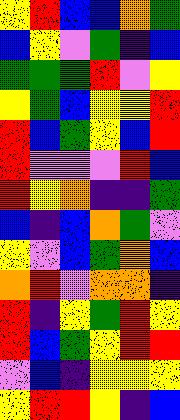[["yellow", "red", "blue", "blue", "orange", "green"], ["blue", "yellow", "violet", "green", "indigo", "blue"], ["green", "green", "green", "red", "violet", "yellow"], ["yellow", "green", "blue", "yellow", "yellow", "red"], ["red", "blue", "green", "yellow", "blue", "red"], ["red", "violet", "violet", "violet", "red", "blue"], ["red", "yellow", "orange", "indigo", "indigo", "green"], ["blue", "indigo", "blue", "orange", "green", "violet"], ["yellow", "violet", "blue", "green", "orange", "blue"], ["orange", "red", "violet", "orange", "orange", "indigo"], ["red", "indigo", "yellow", "green", "red", "yellow"], ["red", "blue", "green", "yellow", "red", "red"], ["violet", "blue", "indigo", "yellow", "yellow", "yellow"], ["yellow", "red", "red", "yellow", "indigo", "blue"]]